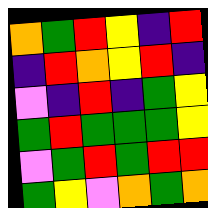[["orange", "green", "red", "yellow", "indigo", "red"], ["indigo", "red", "orange", "yellow", "red", "indigo"], ["violet", "indigo", "red", "indigo", "green", "yellow"], ["green", "red", "green", "green", "green", "yellow"], ["violet", "green", "red", "green", "red", "red"], ["green", "yellow", "violet", "orange", "green", "orange"]]